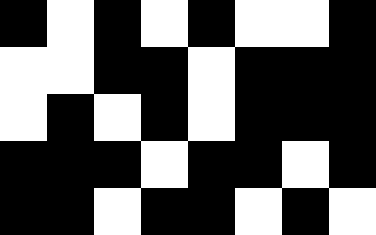[["black", "white", "black", "white", "black", "white", "white", "black"], ["white", "white", "black", "black", "white", "black", "black", "black"], ["white", "black", "white", "black", "white", "black", "black", "black"], ["black", "black", "black", "white", "black", "black", "white", "black"], ["black", "black", "white", "black", "black", "white", "black", "white"]]